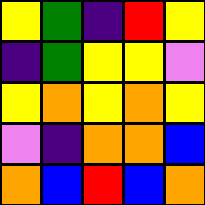[["yellow", "green", "indigo", "red", "yellow"], ["indigo", "green", "yellow", "yellow", "violet"], ["yellow", "orange", "yellow", "orange", "yellow"], ["violet", "indigo", "orange", "orange", "blue"], ["orange", "blue", "red", "blue", "orange"]]